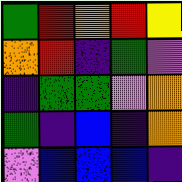[["green", "red", "orange", "red", "yellow"], ["orange", "red", "indigo", "green", "violet"], ["indigo", "green", "green", "violet", "orange"], ["green", "indigo", "blue", "indigo", "orange"], ["violet", "blue", "blue", "blue", "indigo"]]